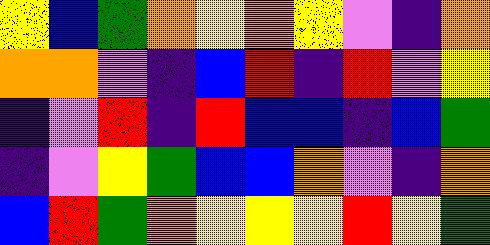[["yellow", "blue", "green", "orange", "yellow", "orange", "yellow", "violet", "indigo", "orange"], ["orange", "orange", "violet", "indigo", "blue", "red", "indigo", "red", "violet", "yellow"], ["indigo", "violet", "red", "indigo", "red", "blue", "blue", "indigo", "blue", "green"], ["indigo", "violet", "yellow", "green", "blue", "blue", "orange", "violet", "indigo", "orange"], ["blue", "red", "green", "orange", "yellow", "yellow", "yellow", "red", "yellow", "green"]]